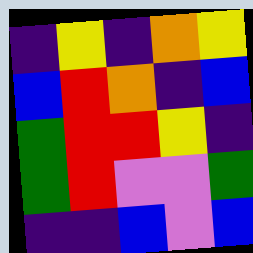[["indigo", "yellow", "indigo", "orange", "yellow"], ["blue", "red", "orange", "indigo", "blue"], ["green", "red", "red", "yellow", "indigo"], ["green", "red", "violet", "violet", "green"], ["indigo", "indigo", "blue", "violet", "blue"]]